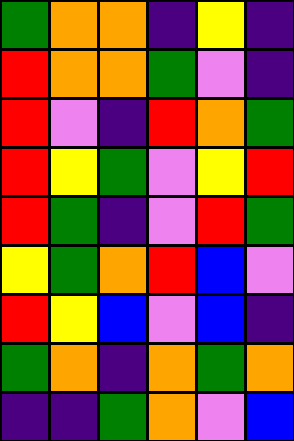[["green", "orange", "orange", "indigo", "yellow", "indigo"], ["red", "orange", "orange", "green", "violet", "indigo"], ["red", "violet", "indigo", "red", "orange", "green"], ["red", "yellow", "green", "violet", "yellow", "red"], ["red", "green", "indigo", "violet", "red", "green"], ["yellow", "green", "orange", "red", "blue", "violet"], ["red", "yellow", "blue", "violet", "blue", "indigo"], ["green", "orange", "indigo", "orange", "green", "orange"], ["indigo", "indigo", "green", "orange", "violet", "blue"]]